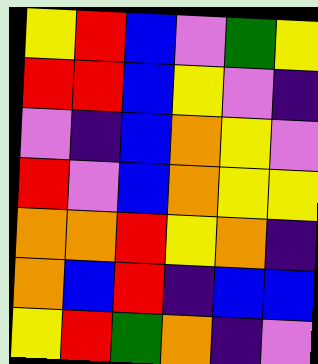[["yellow", "red", "blue", "violet", "green", "yellow"], ["red", "red", "blue", "yellow", "violet", "indigo"], ["violet", "indigo", "blue", "orange", "yellow", "violet"], ["red", "violet", "blue", "orange", "yellow", "yellow"], ["orange", "orange", "red", "yellow", "orange", "indigo"], ["orange", "blue", "red", "indigo", "blue", "blue"], ["yellow", "red", "green", "orange", "indigo", "violet"]]